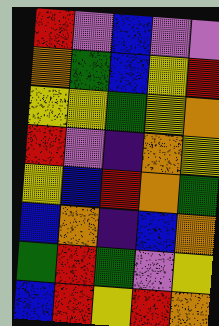[["red", "violet", "blue", "violet", "violet"], ["orange", "green", "blue", "yellow", "red"], ["yellow", "yellow", "green", "yellow", "orange"], ["red", "violet", "indigo", "orange", "yellow"], ["yellow", "blue", "red", "orange", "green"], ["blue", "orange", "indigo", "blue", "orange"], ["green", "red", "green", "violet", "yellow"], ["blue", "red", "yellow", "red", "orange"]]